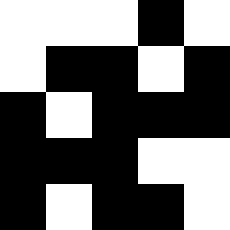[["white", "white", "white", "black", "white"], ["white", "black", "black", "white", "black"], ["black", "white", "black", "black", "black"], ["black", "black", "black", "white", "white"], ["black", "white", "black", "black", "white"]]